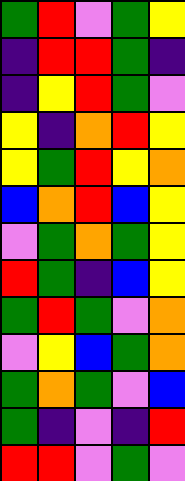[["green", "red", "violet", "green", "yellow"], ["indigo", "red", "red", "green", "indigo"], ["indigo", "yellow", "red", "green", "violet"], ["yellow", "indigo", "orange", "red", "yellow"], ["yellow", "green", "red", "yellow", "orange"], ["blue", "orange", "red", "blue", "yellow"], ["violet", "green", "orange", "green", "yellow"], ["red", "green", "indigo", "blue", "yellow"], ["green", "red", "green", "violet", "orange"], ["violet", "yellow", "blue", "green", "orange"], ["green", "orange", "green", "violet", "blue"], ["green", "indigo", "violet", "indigo", "red"], ["red", "red", "violet", "green", "violet"]]